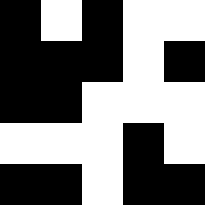[["black", "white", "black", "white", "white"], ["black", "black", "black", "white", "black"], ["black", "black", "white", "white", "white"], ["white", "white", "white", "black", "white"], ["black", "black", "white", "black", "black"]]